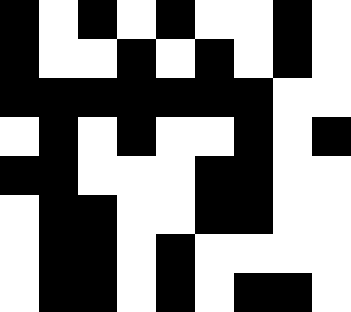[["black", "white", "black", "white", "black", "white", "white", "black", "white"], ["black", "white", "white", "black", "white", "black", "white", "black", "white"], ["black", "black", "black", "black", "black", "black", "black", "white", "white"], ["white", "black", "white", "black", "white", "white", "black", "white", "black"], ["black", "black", "white", "white", "white", "black", "black", "white", "white"], ["white", "black", "black", "white", "white", "black", "black", "white", "white"], ["white", "black", "black", "white", "black", "white", "white", "white", "white"], ["white", "black", "black", "white", "black", "white", "black", "black", "white"]]